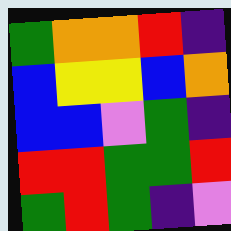[["green", "orange", "orange", "red", "indigo"], ["blue", "yellow", "yellow", "blue", "orange"], ["blue", "blue", "violet", "green", "indigo"], ["red", "red", "green", "green", "red"], ["green", "red", "green", "indigo", "violet"]]